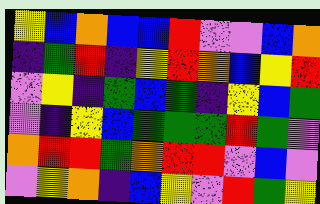[["yellow", "blue", "orange", "blue", "blue", "red", "violet", "violet", "blue", "orange"], ["indigo", "green", "red", "indigo", "yellow", "red", "orange", "blue", "yellow", "red"], ["violet", "yellow", "indigo", "green", "blue", "green", "indigo", "yellow", "blue", "green"], ["violet", "indigo", "yellow", "blue", "green", "green", "green", "red", "green", "violet"], ["orange", "red", "red", "green", "orange", "red", "red", "violet", "blue", "violet"], ["violet", "yellow", "orange", "indigo", "blue", "yellow", "violet", "red", "green", "yellow"]]